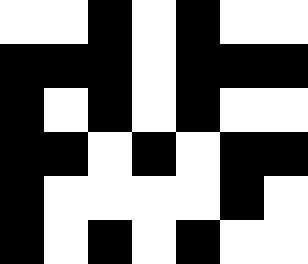[["white", "white", "black", "white", "black", "white", "white"], ["black", "black", "black", "white", "black", "black", "black"], ["black", "white", "black", "white", "black", "white", "white"], ["black", "black", "white", "black", "white", "black", "black"], ["black", "white", "white", "white", "white", "black", "white"], ["black", "white", "black", "white", "black", "white", "white"]]